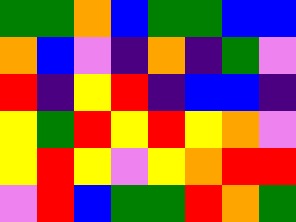[["green", "green", "orange", "blue", "green", "green", "blue", "blue"], ["orange", "blue", "violet", "indigo", "orange", "indigo", "green", "violet"], ["red", "indigo", "yellow", "red", "indigo", "blue", "blue", "indigo"], ["yellow", "green", "red", "yellow", "red", "yellow", "orange", "violet"], ["yellow", "red", "yellow", "violet", "yellow", "orange", "red", "red"], ["violet", "red", "blue", "green", "green", "red", "orange", "green"]]